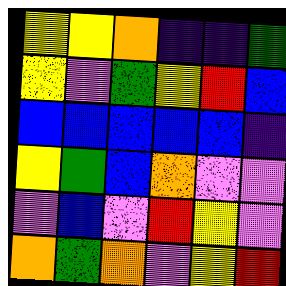[["yellow", "yellow", "orange", "indigo", "indigo", "green"], ["yellow", "violet", "green", "yellow", "red", "blue"], ["blue", "blue", "blue", "blue", "blue", "indigo"], ["yellow", "green", "blue", "orange", "violet", "violet"], ["violet", "blue", "violet", "red", "yellow", "violet"], ["orange", "green", "orange", "violet", "yellow", "red"]]